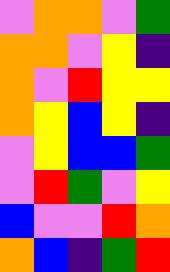[["violet", "orange", "orange", "violet", "green"], ["orange", "orange", "violet", "yellow", "indigo"], ["orange", "violet", "red", "yellow", "yellow"], ["orange", "yellow", "blue", "yellow", "indigo"], ["violet", "yellow", "blue", "blue", "green"], ["violet", "red", "green", "violet", "yellow"], ["blue", "violet", "violet", "red", "orange"], ["orange", "blue", "indigo", "green", "red"]]